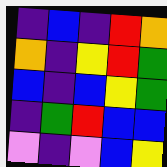[["indigo", "blue", "indigo", "red", "orange"], ["orange", "indigo", "yellow", "red", "green"], ["blue", "indigo", "blue", "yellow", "green"], ["indigo", "green", "red", "blue", "blue"], ["violet", "indigo", "violet", "blue", "yellow"]]